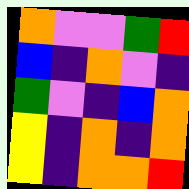[["orange", "violet", "violet", "green", "red"], ["blue", "indigo", "orange", "violet", "indigo"], ["green", "violet", "indigo", "blue", "orange"], ["yellow", "indigo", "orange", "indigo", "orange"], ["yellow", "indigo", "orange", "orange", "red"]]